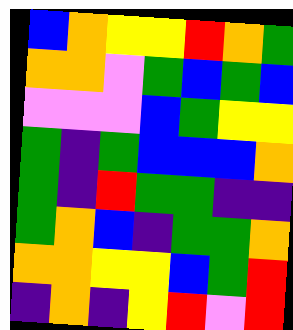[["blue", "orange", "yellow", "yellow", "red", "orange", "green"], ["orange", "orange", "violet", "green", "blue", "green", "blue"], ["violet", "violet", "violet", "blue", "green", "yellow", "yellow"], ["green", "indigo", "green", "blue", "blue", "blue", "orange"], ["green", "indigo", "red", "green", "green", "indigo", "indigo"], ["green", "orange", "blue", "indigo", "green", "green", "orange"], ["orange", "orange", "yellow", "yellow", "blue", "green", "red"], ["indigo", "orange", "indigo", "yellow", "red", "violet", "red"]]